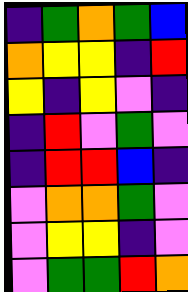[["indigo", "green", "orange", "green", "blue"], ["orange", "yellow", "yellow", "indigo", "red"], ["yellow", "indigo", "yellow", "violet", "indigo"], ["indigo", "red", "violet", "green", "violet"], ["indigo", "red", "red", "blue", "indigo"], ["violet", "orange", "orange", "green", "violet"], ["violet", "yellow", "yellow", "indigo", "violet"], ["violet", "green", "green", "red", "orange"]]